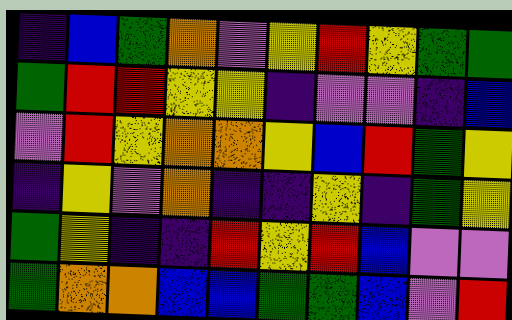[["indigo", "blue", "green", "orange", "violet", "yellow", "red", "yellow", "green", "green"], ["green", "red", "red", "yellow", "yellow", "indigo", "violet", "violet", "indigo", "blue"], ["violet", "red", "yellow", "orange", "orange", "yellow", "blue", "red", "green", "yellow"], ["indigo", "yellow", "violet", "orange", "indigo", "indigo", "yellow", "indigo", "green", "yellow"], ["green", "yellow", "indigo", "indigo", "red", "yellow", "red", "blue", "violet", "violet"], ["green", "orange", "orange", "blue", "blue", "green", "green", "blue", "violet", "red"]]